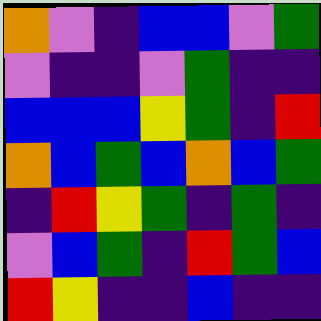[["orange", "violet", "indigo", "blue", "blue", "violet", "green"], ["violet", "indigo", "indigo", "violet", "green", "indigo", "indigo"], ["blue", "blue", "blue", "yellow", "green", "indigo", "red"], ["orange", "blue", "green", "blue", "orange", "blue", "green"], ["indigo", "red", "yellow", "green", "indigo", "green", "indigo"], ["violet", "blue", "green", "indigo", "red", "green", "blue"], ["red", "yellow", "indigo", "indigo", "blue", "indigo", "indigo"]]